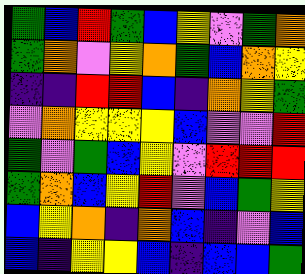[["green", "blue", "red", "green", "blue", "yellow", "violet", "green", "orange"], ["green", "orange", "violet", "yellow", "orange", "green", "blue", "orange", "yellow"], ["indigo", "indigo", "red", "red", "blue", "indigo", "orange", "yellow", "green"], ["violet", "orange", "yellow", "yellow", "yellow", "blue", "violet", "violet", "red"], ["green", "violet", "green", "blue", "yellow", "violet", "red", "red", "red"], ["green", "orange", "blue", "yellow", "red", "violet", "blue", "green", "yellow"], ["blue", "yellow", "orange", "indigo", "orange", "blue", "indigo", "violet", "blue"], ["blue", "indigo", "yellow", "yellow", "blue", "indigo", "blue", "blue", "green"]]